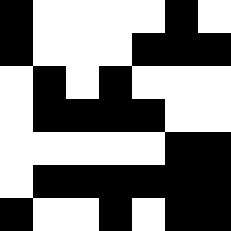[["black", "white", "white", "white", "white", "black", "white"], ["black", "white", "white", "white", "black", "black", "black"], ["white", "black", "white", "black", "white", "white", "white"], ["white", "black", "black", "black", "black", "white", "white"], ["white", "white", "white", "white", "white", "black", "black"], ["white", "black", "black", "black", "black", "black", "black"], ["black", "white", "white", "black", "white", "black", "black"]]